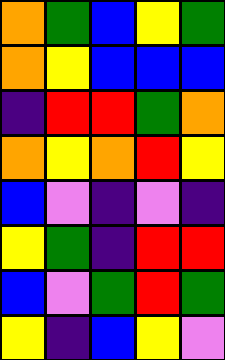[["orange", "green", "blue", "yellow", "green"], ["orange", "yellow", "blue", "blue", "blue"], ["indigo", "red", "red", "green", "orange"], ["orange", "yellow", "orange", "red", "yellow"], ["blue", "violet", "indigo", "violet", "indigo"], ["yellow", "green", "indigo", "red", "red"], ["blue", "violet", "green", "red", "green"], ["yellow", "indigo", "blue", "yellow", "violet"]]